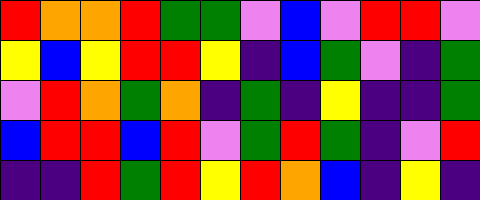[["red", "orange", "orange", "red", "green", "green", "violet", "blue", "violet", "red", "red", "violet"], ["yellow", "blue", "yellow", "red", "red", "yellow", "indigo", "blue", "green", "violet", "indigo", "green"], ["violet", "red", "orange", "green", "orange", "indigo", "green", "indigo", "yellow", "indigo", "indigo", "green"], ["blue", "red", "red", "blue", "red", "violet", "green", "red", "green", "indigo", "violet", "red"], ["indigo", "indigo", "red", "green", "red", "yellow", "red", "orange", "blue", "indigo", "yellow", "indigo"]]